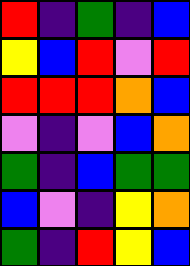[["red", "indigo", "green", "indigo", "blue"], ["yellow", "blue", "red", "violet", "red"], ["red", "red", "red", "orange", "blue"], ["violet", "indigo", "violet", "blue", "orange"], ["green", "indigo", "blue", "green", "green"], ["blue", "violet", "indigo", "yellow", "orange"], ["green", "indigo", "red", "yellow", "blue"]]